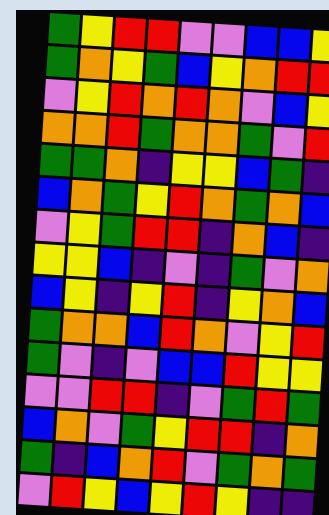[["green", "yellow", "red", "red", "violet", "violet", "blue", "blue", "yellow"], ["green", "orange", "yellow", "green", "blue", "yellow", "orange", "red", "red"], ["violet", "yellow", "red", "orange", "red", "orange", "violet", "blue", "yellow"], ["orange", "orange", "red", "green", "orange", "orange", "green", "violet", "red"], ["green", "green", "orange", "indigo", "yellow", "yellow", "blue", "green", "indigo"], ["blue", "orange", "green", "yellow", "red", "orange", "green", "orange", "blue"], ["violet", "yellow", "green", "red", "red", "indigo", "orange", "blue", "indigo"], ["yellow", "yellow", "blue", "indigo", "violet", "indigo", "green", "violet", "orange"], ["blue", "yellow", "indigo", "yellow", "red", "indigo", "yellow", "orange", "blue"], ["green", "orange", "orange", "blue", "red", "orange", "violet", "yellow", "red"], ["green", "violet", "indigo", "violet", "blue", "blue", "red", "yellow", "yellow"], ["violet", "violet", "red", "red", "indigo", "violet", "green", "red", "green"], ["blue", "orange", "violet", "green", "yellow", "red", "red", "indigo", "orange"], ["green", "indigo", "blue", "orange", "red", "violet", "green", "orange", "green"], ["violet", "red", "yellow", "blue", "yellow", "red", "yellow", "indigo", "indigo"]]